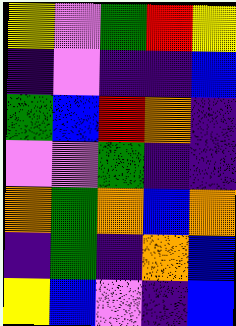[["yellow", "violet", "green", "red", "yellow"], ["indigo", "violet", "indigo", "indigo", "blue"], ["green", "blue", "red", "orange", "indigo"], ["violet", "violet", "green", "indigo", "indigo"], ["orange", "green", "orange", "blue", "orange"], ["indigo", "green", "indigo", "orange", "blue"], ["yellow", "blue", "violet", "indigo", "blue"]]